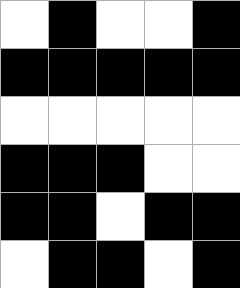[["white", "black", "white", "white", "black"], ["black", "black", "black", "black", "black"], ["white", "white", "white", "white", "white"], ["black", "black", "black", "white", "white"], ["black", "black", "white", "black", "black"], ["white", "black", "black", "white", "black"]]